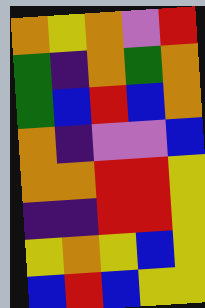[["orange", "yellow", "orange", "violet", "red"], ["green", "indigo", "orange", "green", "orange"], ["green", "blue", "red", "blue", "orange"], ["orange", "indigo", "violet", "violet", "blue"], ["orange", "orange", "red", "red", "yellow"], ["indigo", "indigo", "red", "red", "yellow"], ["yellow", "orange", "yellow", "blue", "yellow"], ["blue", "red", "blue", "yellow", "yellow"]]